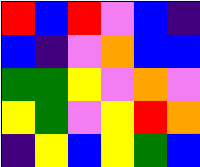[["red", "blue", "red", "violet", "blue", "indigo"], ["blue", "indigo", "violet", "orange", "blue", "blue"], ["green", "green", "yellow", "violet", "orange", "violet"], ["yellow", "green", "violet", "yellow", "red", "orange"], ["indigo", "yellow", "blue", "yellow", "green", "blue"]]